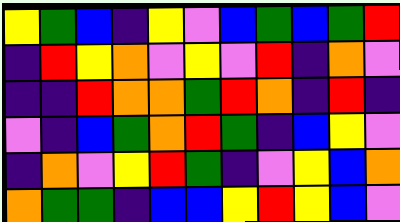[["yellow", "green", "blue", "indigo", "yellow", "violet", "blue", "green", "blue", "green", "red"], ["indigo", "red", "yellow", "orange", "violet", "yellow", "violet", "red", "indigo", "orange", "violet"], ["indigo", "indigo", "red", "orange", "orange", "green", "red", "orange", "indigo", "red", "indigo"], ["violet", "indigo", "blue", "green", "orange", "red", "green", "indigo", "blue", "yellow", "violet"], ["indigo", "orange", "violet", "yellow", "red", "green", "indigo", "violet", "yellow", "blue", "orange"], ["orange", "green", "green", "indigo", "blue", "blue", "yellow", "red", "yellow", "blue", "violet"]]